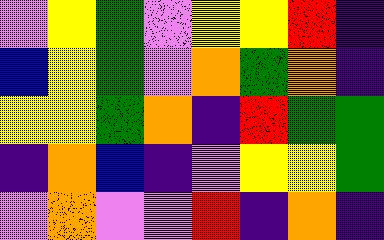[["violet", "yellow", "green", "violet", "yellow", "yellow", "red", "indigo"], ["blue", "yellow", "green", "violet", "orange", "green", "orange", "indigo"], ["yellow", "yellow", "green", "orange", "indigo", "red", "green", "green"], ["indigo", "orange", "blue", "indigo", "violet", "yellow", "yellow", "green"], ["violet", "orange", "violet", "violet", "red", "indigo", "orange", "indigo"]]